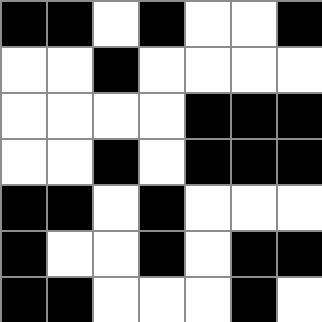[["black", "black", "white", "black", "white", "white", "black"], ["white", "white", "black", "white", "white", "white", "white"], ["white", "white", "white", "white", "black", "black", "black"], ["white", "white", "black", "white", "black", "black", "black"], ["black", "black", "white", "black", "white", "white", "white"], ["black", "white", "white", "black", "white", "black", "black"], ["black", "black", "white", "white", "white", "black", "white"]]